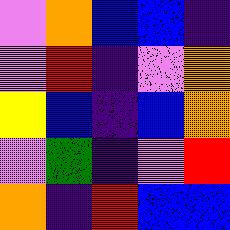[["violet", "orange", "blue", "blue", "indigo"], ["violet", "red", "indigo", "violet", "orange"], ["yellow", "blue", "indigo", "blue", "orange"], ["violet", "green", "indigo", "violet", "red"], ["orange", "indigo", "red", "blue", "blue"]]